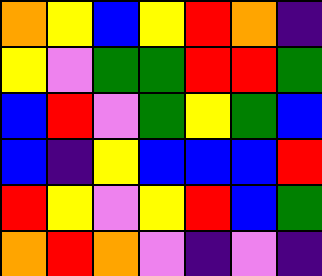[["orange", "yellow", "blue", "yellow", "red", "orange", "indigo"], ["yellow", "violet", "green", "green", "red", "red", "green"], ["blue", "red", "violet", "green", "yellow", "green", "blue"], ["blue", "indigo", "yellow", "blue", "blue", "blue", "red"], ["red", "yellow", "violet", "yellow", "red", "blue", "green"], ["orange", "red", "orange", "violet", "indigo", "violet", "indigo"]]